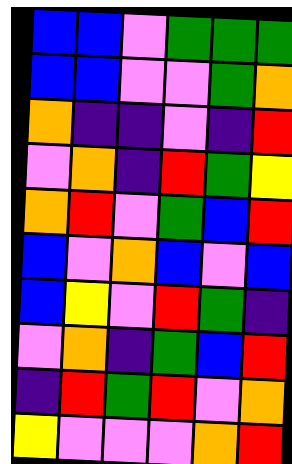[["blue", "blue", "violet", "green", "green", "green"], ["blue", "blue", "violet", "violet", "green", "orange"], ["orange", "indigo", "indigo", "violet", "indigo", "red"], ["violet", "orange", "indigo", "red", "green", "yellow"], ["orange", "red", "violet", "green", "blue", "red"], ["blue", "violet", "orange", "blue", "violet", "blue"], ["blue", "yellow", "violet", "red", "green", "indigo"], ["violet", "orange", "indigo", "green", "blue", "red"], ["indigo", "red", "green", "red", "violet", "orange"], ["yellow", "violet", "violet", "violet", "orange", "red"]]